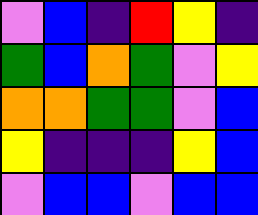[["violet", "blue", "indigo", "red", "yellow", "indigo"], ["green", "blue", "orange", "green", "violet", "yellow"], ["orange", "orange", "green", "green", "violet", "blue"], ["yellow", "indigo", "indigo", "indigo", "yellow", "blue"], ["violet", "blue", "blue", "violet", "blue", "blue"]]